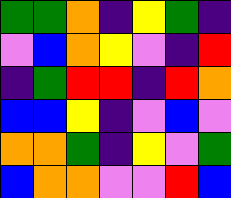[["green", "green", "orange", "indigo", "yellow", "green", "indigo"], ["violet", "blue", "orange", "yellow", "violet", "indigo", "red"], ["indigo", "green", "red", "red", "indigo", "red", "orange"], ["blue", "blue", "yellow", "indigo", "violet", "blue", "violet"], ["orange", "orange", "green", "indigo", "yellow", "violet", "green"], ["blue", "orange", "orange", "violet", "violet", "red", "blue"]]